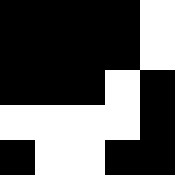[["black", "black", "black", "black", "white"], ["black", "black", "black", "black", "white"], ["black", "black", "black", "white", "black"], ["white", "white", "white", "white", "black"], ["black", "white", "white", "black", "black"]]